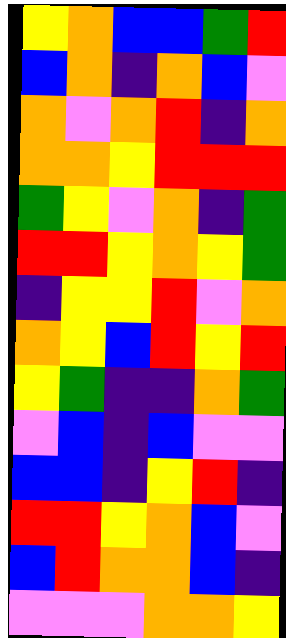[["yellow", "orange", "blue", "blue", "green", "red"], ["blue", "orange", "indigo", "orange", "blue", "violet"], ["orange", "violet", "orange", "red", "indigo", "orange"], ["orange", "orange", "yellow", "red", "red", "red"], ["green", "yellow", "violet", "orange", "indigo", "green"], ["red", "red", "yellow", "orange", "yellow", "green"], ["indigo", "yellow", "yellow", "red", "violet", "orange"], ["orange", "yellow", "blue", "red", "yellow", "red"], ["yellow", "green", "indigo", "indigo", "orange", "green"], ["violet", "blue", "indigo", "blue", "violet", "violet"], ["blue", "blue", "indigo", "yellow", "red", "indigo"], ["red", "red", "yellow", "orange", "blue", "violet"], ["blue", "red", "orange", "orange", "blue", "indigo"], ["violet", "violet", "violet", "orange", "orange", "yellow"]]